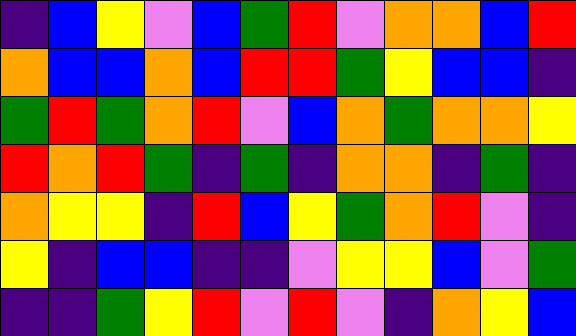[["indigo", "blue", "yellow", "violet", "blue", "green", "red", "violet", "orange", "orange", "blue", "red"], ["orange", "blue", "blue", "orange", "blue", "red", "red", "green", "yellow", "blue", "blue", "indigo"], ["green", "red", "green", "orange", "red", "violet", "blue", "orange", "green", "orange", "orange", "yellow"], ["red", "orange", "red", "green", "indigo", "green", "indigo", "orange", "orange", "indigo", "green", "indigo"], ["orange", "yellow", "yellow", "indigo", "red", "blue", "yellow", "green", "orange", "red", "violet", "indigo"], ["yellow", "indigo", "blue", "blue", "indigo", "indigo", "violet", "yellow", "yellow", "blue", "violet", "green"], ["indigo", "indigo", "green", "yellow", "red", "violet", "red", "violet", "indigo", "orange", "yellow", "blue"]]